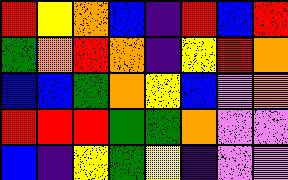[["red", "yellow", "orange", "blue", "indigo", "red", "blue", "red"], ["green", "orange", "red", "orange", "indigo", "yellow", "red", "orange"], ["blue", "blue", "green", "orange", "yellow", "blue", "violet", "orange"], ["red", "red", "red", "green", "green", "orange", "violet", "violet"], ["blue", "indigo", "yellow", "green", "yellow", "indigo", "violet", "violet"]]